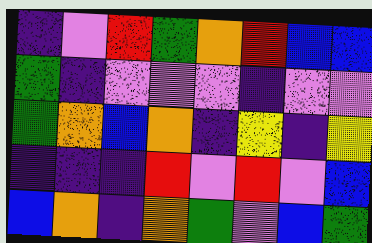[["indigo", "violet", "red", "green", "orange", "red", "blue", "blue"], ["green", "indigo", "violet", "violet", "violet", "indigo", "violet", "violet"], ["green", "orange", "blue", "orange", "indigo", "yellow", "indigo", "yellow"], ["indigo", "indigo", "indigo", "red", "violet", "red", "violet", "blue"], ["blue", "orange", "indigo", "orange", "green", "violet", "blue", "green"]]